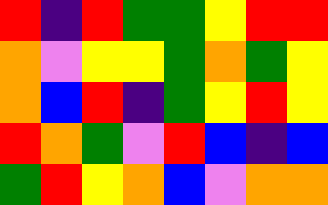[["red", "indigo", "red", "green", "green", "yellow", "red", "red"], ["orange", "violet", "yellow", "yellow", "green", "orange", "green", "yellow"], ["orange", "blue", "red", "indigo", "green", "yellow", "red", "yellow"], ["red", "orange", "green", "violet", "red", "blue", "indigo", "blue"], ["green", "red", "yellow", "orange", "blue", "violet", "orange", "orange"]]